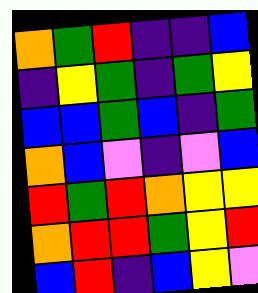[["orange", "green", "red", "indigo", "indigo", "blue"], ["indigo", "yellow", "green", "indigo", "green", "yellow"], ["blue", "blue", "green", "blue", "indigo", "green"], ["orange", "blue", "violet", "indigo", "violet", "blue"], ["red", "green", "red", "orange", "yellow", "yellow"], ["orange", "red", "red", "green", "yellow", "red"], ["blue", "red", "indigo", "blue", "yellow", "violet"]]